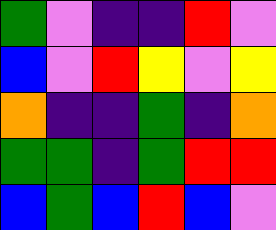[["green", "violet", "indigo", "indigo", "red", "violet"], ["blue", "violet", "red", "yellow", "violet", "yellow"], ["orange", "indigo", "indigo", "green", "indigo", "orange"], ["green", "green", "indigo", "green", "red", "red"], ["blue", "green", "blue", "red", "blue", "violet"]]